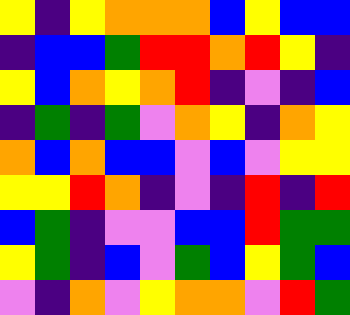[["yellow", "indigo", "yellow", "orange", "orange", "orange", "blue", "yellow", "blue", "blue"], ["indigo", "blue", "blue", "green", "red", "red", "orange", "red", "yellow", "indigo"], ["yellow", "blue", "orange", "yellow", "orange", "red", "indigo", "violet", "indigo", "blue"], ["indigo", "green", "indigo", "green", "violet", "orange", "yellow", "indigo", "orange", "yellow"], ["orange", "blue", "orange", "blue", "blue", "violet", "blue", "violet", "yellow", "yellow"], ["yellow", "yellow", "red", "orange", "indigo", "violet", "indigo", "red", "indigo", "red"], ["blue", "green", "indigo", "violet", "violet", "blue", "blue", "red", "green", "green"], ["yellow", "green", "indigo", "blue", "violet", "green", "blue", "yellow", "green", "blue"], ["violet", "indigo", "orange", "violet", "yellow", "orange", "orange", "violet", "red", "green"]]